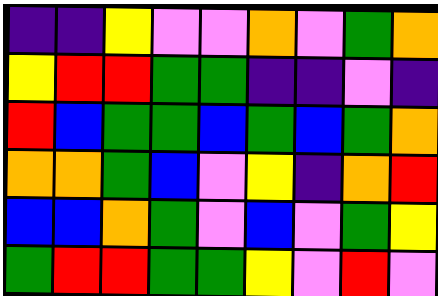[["indigo", "indigo", "yellow", "violet", "violet", "orange", "violet", "green", "orange"], ["yellow", "red", "red", "green", "green", "indigo", "indigo", "violet", "indigo"], ["red", "blue", "green", "green", "blue", "green", "blue", "green", "orange"], ["orange", "orange", "green", "blue", "violet", "yellow", "indigo", "orange", "red"], ["blue", "blue", "orange", "green", "violet", "blue", "violet", "green", "yellow"], ["green", "red", "red", "green", "green", "yellow", "violet", "red", "violet"]]